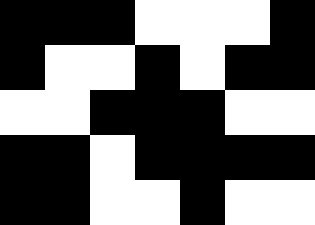[["black", "black", "black", "white", "white", "white", "black"], ["black", "white", "white", "black", "white", "black", "black"], ["white", "white", "black", "black", "black", "white", "white"], ["black", "black", "white", "black", "black", "black", "black"], ["black", "black", "white", "white", "black", "white", "white"]]